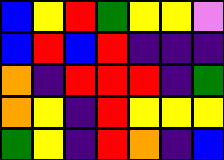[["blue", "yellow", "red", "green", "yellow", "yellow", "violet"], ["blue", "red", "blue", "red", "indigo", "indigo", "indigo"], ["orange", "indigo", "red", "red", "red", "indigo", "green"], ["orange", "yellow", "indigo", "red", "yellow", "yellow", "yellow"], ["green", "yellow", "indigo", "red", "orange", "indigo", "blue"]]